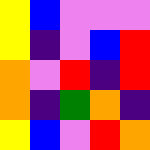[["yellow", "blue", "violet", "violet", "violet"], ["yellow", "indigo", "violet", "blue", "red"], ["orange", "violet", "red", "indigo", "red"], ["orange", "indigo", "green", "orange", "indigo"], ["yellow", "blue", "violet", "red", "orange"]]